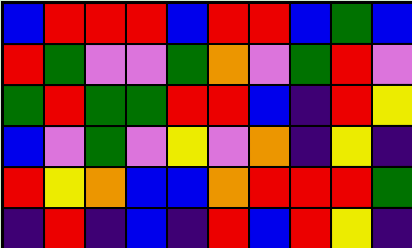[["blue", "red", "red", "red", "blue", "red", "red", "blue", "green", "blue"], ["red", "green", "violet", "violet", "green", "orange", "violet", "green", "red", "violet"], ["green", "red", "green", "green", "red", "red", "blue", "indigo", "red", "yellow"], ["blue", "violet", "green", "violet", "yellow", "violet", "orange", "indigo", "yellow", "indigo"], ["red", "yellow", "orange", "blue", "blue", "orange", "red", "red", "red", "green"], ["indigo", "red", "indigo", "blue", "indigo", "red", "blue", "red", "yellow", "indigo"]]